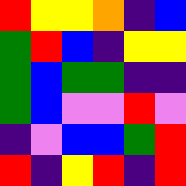[["red", "yellow", "yellow", "orange", "indigo", "blue"], ["green", "red", "blue", "indigo", "yellow", "yellow"], ["green", "blue", "green", "green", "indigo", "indigo"], ["green", "blue", "violet", "violet", "red", "violet"], ["indigo", "violet", "blue", "blue", "green", "red"], ["red", "indigo", "yellow", "red", "indigo", "red"]]